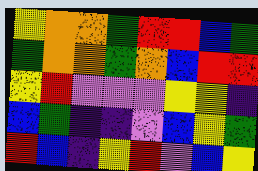[["yellow", "orange", "orange", "green", "red", "red", "blue", "green"], ["green", "orange", "orange", "green", "orange", "blue", "red", "red"], ["yellow", "red", "violet", "violet", "violet", "yellow", "yellow", "indigo"], ["blue", "green", "indigo", "indigo", "violet", "blue", "yellow", "green"], ["red", "blue", "indigo", "yellow", "red", "violet", "blue", "yellow"]]